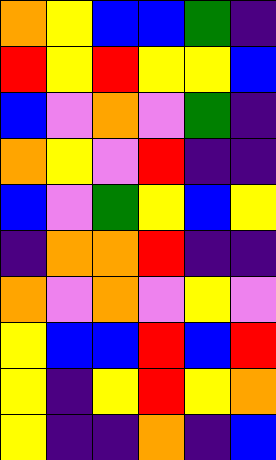[["orange", "yellow", "blue", "blue", "green", "indigo"], ["red", "yellow", "red", "yellow", "yellow", "blue"], ["blue", "violet", "orange", "violet", "green", "indigo"], ["orange", "yellow", "violet", "red", "indigo", "indigo"], ["blue", "violet", "green", "yellow", "blue", "yellow"], ["indigo", "orange", "orange", "red", "indigo", "indigo"], ["orange", "violet", "orange", "violet", "yellow", "violet"], ["yellow", "blue", "blue", "red", "blue", "red"], ["yellow", "indigo", "yellow", "red", "yellow", "orange"], ["yellow", "indigo", "indigo", "orange", "indigo", "blue"]]